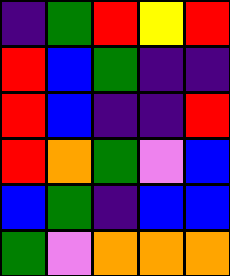[["indigo", "green", "red", "yellow", "red"], ["red", "blue", "green", "indigo", "indigo"], ["red", "blue", "indigo", "indigo", "red"], ["red", "orange", "green", "violet", "blue"], ["blue", "green", "indigo", "blue", "blue"], ["green", "violet", "orange", "orange", "orange"]]